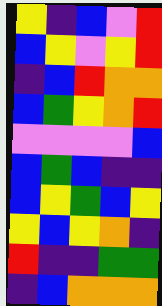[["yellow", "indigo", "blue", "violet", "red"], ["blue", "yellow", "violet", "yellow", "red"], ["indigo", "blue", "red", "orange", "orange"], ["blue", "green", "yellow", "orange", "red"], ["violet", "violet", "violet", "violet", "blue"], ["blue", "green", "blue", "indigo", "indigo"], ["blue", "yellow", "green", "blue", "yellow"], ["yellow", "blue", "yellow", "orange", "indigo"], ["red", "indigo", "indigo", "green", "green"], ["indigo", "blue", "orange", "orange", "orange"]]